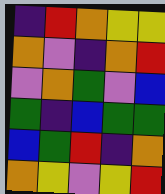[["indigo", "red", "orange", "yellow", "yellow"], ["orange", "violet", "indigo", "orange", "red"], ["violet", "orange", "green", "violet", "blue"], ["green", "indigo", "blue", "green", "green"], ["blue", "green", "red", "indigo", "orange"], ["orange", "yellow", "violet", "yellow", "red"]]